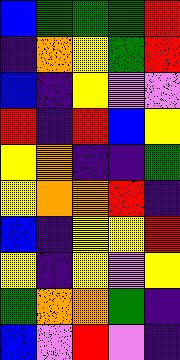[["blue", "green", "green", "green", "red"], ["indigo", "orange", "yellow", "green", "red"], ["blue", "indigo", "yellow", "violet", "violet"], ["red", "indigo", "red", "blue", "yellow"], ["yellow", "orange", "indigo", "indigo", "green"], ["yellow", "orange", "orange", "red", "indigo"], ["blue", "indigo", "yellow", "yellow", "red"], ["yellow", "indigo", "yellow", "violet", "yellow"], ["green", "orange", "orange", "green", "indigo"], ["blue", "violet", "red", "violet", "indigo"]]